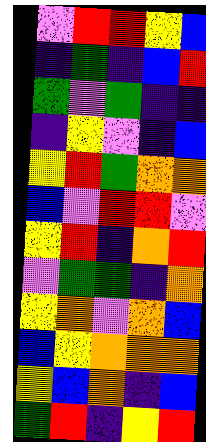[["violet", "red", "red", "yellow", "blue"], ["indigo", "green", "indigo", "blue", "red"], ["green", "violet", "green", "indigo", "indigo"], ["indigo", "yellow", "violet", "indigo", "blue"], ["yellow", "red", "green", "orange", "orange"], ["blue", "violet", "red", "red", "violet"], ["yellow", "red", "indigo", "orange", "red"], ["violet", "green", "green", "indigo", "orange"], ["yellow", "orange", "violet", "orange", "blue"], ["blue", "yellow", "orange", "orange", "orange"], ["yellow", "blue", "orange", "indigo", "blue"], ["green", "red", "indigo", "yellow", "red"]]